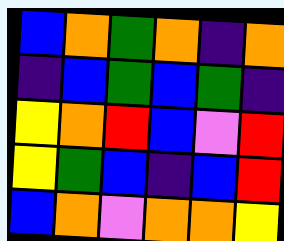[["blue", "orange", "green", "orange", "indigo", "orange"], ["indigo", "blue", "green", "blue", "green", "indigo"], ["yellow", "orange", "red", "blue", "violet", "red"], ["yellow", "green", "blue", "indigo", "blue", "red"], ["blue", "orange", "violet", "orange", "orange", "yellow"]]